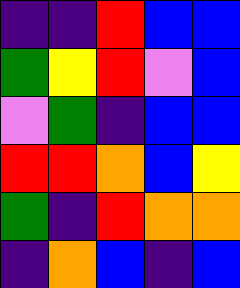[["indigo", "indigo", "red", "blue", "blue"], ["green", "yellow", "red", "violet", "blue"], ["violet", "green", "indigo", "blue", "blue"], ["red", "red", "orange", "blue", "yellow"], ["green", "indigo", "red", "orange", "orange"], ["indigo", "orange", "blue", "indigo", "blue"]]